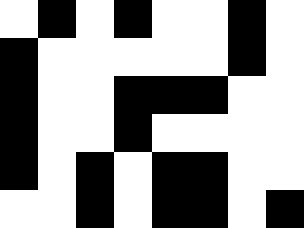[["white", "black", "white", "black", "white", "white", "black", "white"], ["black", "white", "white", "white", "white", "white", "black", "white"], ["black", "white", "white", "black", "black", "black", "white", "white"], ["black", "white", "white", "black", "white", "white", "white", "white"], ["black", "white", "black", "white", "black", "black", "white", "white"], ["white", "white", "black", "white", "black", "black", "white", "black"]]